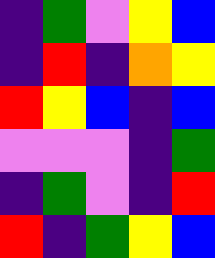[["indigo", "green", "violet", "yellow", "blue"], ["indigo", "red", "indigo", "orange", "yellow"], ["red", "yellow", "blue", "indigo", "blue"], ["violet", "violet", "violet", "indigo", "green"], ["indigo", "green", "violet", "indigo", "red"], ["red", "indigo", "green", "yellow", "blue"]]